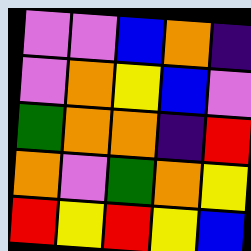[["violet", "violet", "blue", "orange", "indigo"], ["violet", "orange", "yellow", "blue", "violet"], ["green", "orange", "orange", "indigo", "red"], ["orange", "violet", "green", "orange", "yellow"], ["red", "yellow", "red", "yellow", "blue"]]